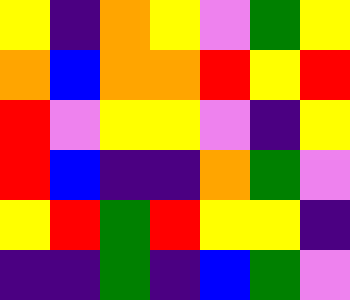[["yellow", "indigo", "orange", "yellow", "violet", "green", "yellow"], ["orange", "blue", "orange", "orange", "red", "yellow", "red"], ["red", "violet", "yellow", "yellow", "violet", "indigo", "yellow"], ["red", "blue", "indigo", "indigo", "orange", "green", "violet"], ["yellow", "red", "green", "red", "yellow", "yellow", "indigo"], ["indigo", "indigo", "green", "indigo", "blue", "green", "violet"]]